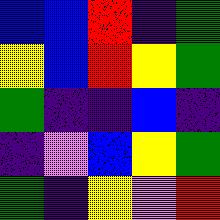[["blue", "blue", "red", "indigo", "green"], ["yellow", "blue", "red", "yellow", "green"], ["green", "indigo", "indigo", "blue", "indigo"], ["indigo", "violet", "blue", "yellow", "green"], ["green", "indigo", "yellow", "violet", "red"]]